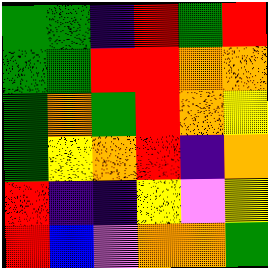[["green", "green", "indigo", "red", "green", "red"], ["green", "green", "red", "red", "orange", "orange"], ["green", "orange", "green", "red", "orange", "yellow"], ["green", "yellow", "orange", "red", "indigo", "orange"], ["red", "indigo", "indigo", "yellow", "violet", "yellow"], ["red", "blue", "violet", "orange", "orange", "green"]]